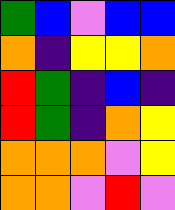[["green", "blue", "violet", "blue", "blue"], ["orange", "indigo", "yellow", "yellow", "orange"], ["red", "green", "indigo", "blue", "indigo"], ["red", "green", "indigo", "orange", "yellow"], ["orange", "orange", "orange", "violet", "yellow"], ["orange", "orange", "violet", "red", "violet"]]